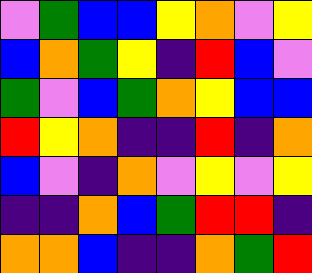[["violet", "green", "blue", "blue", "yellow", "orange", "violet", "yellow"], ["blue", "orange", "green", "yellow", "indigo", "red", "blue", "violet"], ["green", "violet", "blue", "green", "orange", "yellow", "blue", "blue"], ["red", "yellow", "orange", "indigo", "indigo", "red", "indigo", "orange"], ["blue", "violet", "indigo", "orange", "violet", "yellow", "violet", "yellow"], ["indigo", "indigo", "orange", "blue", "green", "red", "red", "indigo"], ["orange", "orange", "blue", "indigo", "indigo", "orange", "green", "red"]]